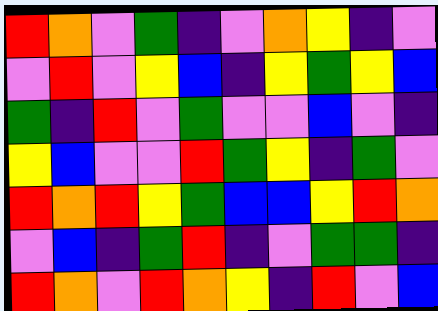[["red", "orange", "violet", "green", "indigo", "violet", "orange", "yellow", "indigo", "violet"], ["violet", "red", "violet", "yellow", "blue", "indigo", "yellow", "green", "yellow", "blue"], ["green", "indigo", "red", "violet", "green", "violet", "violet", "blue", "violet", "indigo"], ["yellow", "blue", "violet", "violet", "red", "green", "yellow", "indigo", "green", "violet"], ["red", "orange", "red", "yellow", "green", "blue", "blue", "yellow", "red", "orange"], ["violet", "blue", "indigo", "green", "red", "indigo", "violet", "green", "green", "indigo"], ["red", "orange", "violet", "red", "orange", "yellow", "indigo", "red", "violet", "blue"]]